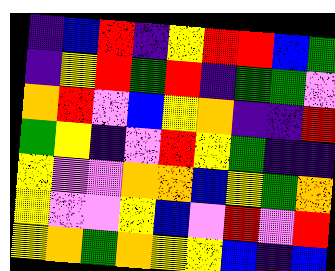[["indigo", "blue", "red", "indigo", "yellow", "red", "red", "blue", "green"], ["indigo", "yellow", "red", "green", "red", "indigo", "green", "green", "violet"], ["orange", "red", "violet", "blue", "yellow", "orange", "indigo", "indigo", "red"], ["green", "yellow", "indigo", "violet", "red", "yellow", "green", "indigo", "indigo"], ["yellow", "violet", "violet", "orange", "orange", "blue", "yellow", "green", "orange"], ["yellow", "violet", "violet", "yellow", "blue", "violet", "red", "violet", "red"], ["yellow", "orange", "green", "orange", "yellow", "yellow", "blue", "indigo", "blue"]]